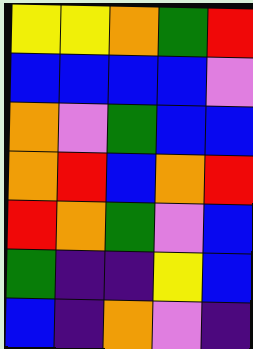[["yellow", "yellow", "orange", "green", "red"], ["blue", "blue", "blue", "blue", "violet"], ["orange", "violet", "green", "blue", "blue"], ["orange", "red", "blue", "orange", "red"], ["red", "orange", "green", "violet", "blue"], ["green", "indigo", "indigo", "yellow", "blue"], ["blue", "indigo", "orange", "violet", "indigo"]]